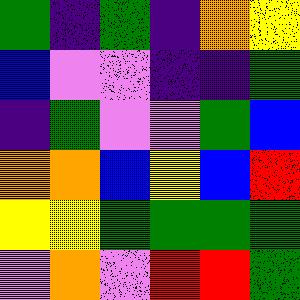[["green", "indigo", "green", "indigo", "orange", "yellow"], ["blue", "violet", "violet", "indigo", "indigo", "green"], ["indigo", "green", "violet", "violet", "green", "blue"], ["orange", "orange", "blue", "yellow", "blue", "red"], ["yellow", "yellow", "green", "green", "green", "green"], ["violet", "orange", "violet", "red", "red", "green"]]